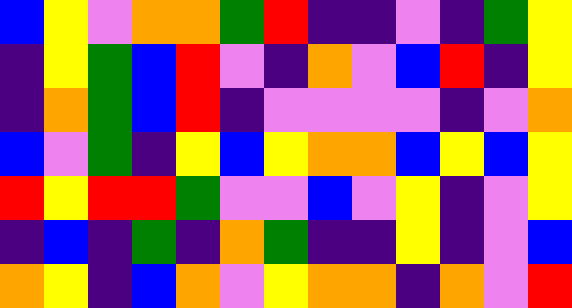[["blue", "yellow", "violet", "orange", "orange", "green", "red", "indigo", "indigo", "violet", "indigo", "green", "yellow"], ["indigo", "yellow", "green", "blue", "red", "violet", "indigo", "orange", "violet", "blue", "red", "indigo", "yellow"], ["indigo", "orange", "green", "blue", "red", "indigo", "violet", "violet", "violet", "violet", "indigo", "violet", "orange"], ["blue", "violet", "green", "indigo", "yellow", "blue", "yellow", "orange", "orange", "blue", "yellow", "blue", "yellow"], ["red", "yellow", "red", "red", "green", "violet", "violet", "blue", "violet", "yellow", "indigo", "violet", "yellow"], ["indigo", "blue", "indigo", "green", "indigo", "orange", "green", "indigo", "indigo", "yellow", "indigo", "violet", "blue"], ["orange", "yellow", "indigo", "blue", "orange", "violet", "yellow", "orange", "orange", "indigo", "orange", "violet", "red"]]